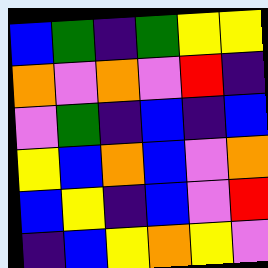[["blue", "green", "indigo", "green", "yellow", "yellow"], ["orange", "violet", "orange", "violet", "red", "indigo"], ["violet", "green", "indigo", "blue", "indigo", "blue"], ["yellow", "blue", "orange", "blue", "violet", "orange"], ["blue", "yellow", "indigo", "blue", "violet", "red"], ["indigo", "blue", "yellow", "orange", "yellow", "violet"]]